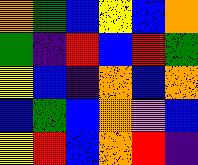[["orange", "green", "blue", "yellow", "blue", "orange"], ["green", "indigo", "red", "blue", "red", "green"], ["yellow", "blue", "indigo", "orange", "blue", "orange"], ["blue", "green", "blue", "orange", "violet", "blue"], ["yellow", "red", "blue", "orange", "red", "indigo"]]